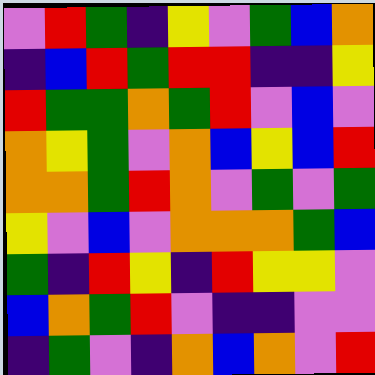[["violet", "red", "green", "indigo", "yellow", "violet", "green", "blue", "orange"], ["indigo", "blue", "red", "green", "red", "red", "indigo", "indigo", "yellow"], ["red", "green", "green", "orange", "green", "red", "violet", "blue", "violet"], ["orange", "yellow", "green", "violet", "orange", "blue", "yellow", "blue", "red"], ["orange", "orange", "green", "red", "orange", "violet", "green", "violet", "green"], ["yellow", "violet", "blue", "violet", "orange", "orange", "orange", "green", "blue"], ["green", "indigo", "red", "yellow", "indigo", "red", "yellow", "yellow", "violet"], ["blue", "orange", "green", "red", "violet", "indigo", "indigo", "violet", "violet"], ["indigo", "green", "violet", "indigo", "orange", "blue", "orange", "violet", "red"]]